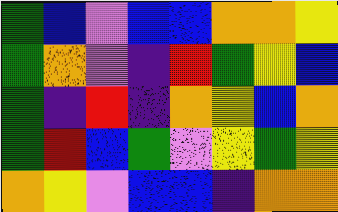[["green", "blue", "violet", "blue", "blue", "orange", "orange", "yellow"], ["green", "orange", "violet", "indigo", "red", "green", "yellow", "blue"], ["green", "indigo", "red", "indigo", "orange", "yellow", "blue", "orange"], ["green", "red", "blue", "green", "violet", "yellow", "green", "yellow"], ["orange", "yellow", "violet", "blue", "blue", "indigo", "orange", "orange"]]